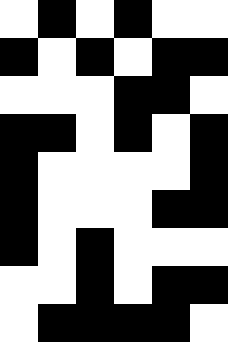[["white", "black", "white", "black", "white", "white"], ["black", "white", "black", "white", "black", "black"], ["white", "white", "white", "black", "black", "white"], ["black", "black", "white", "black", "white", "black"], ["black", "white", "white", "white", "white", "black"], ["black", "white", "white", "white", "black", "black"], ["black", "white", "black", "white", "white", "white"], ["white", "white", "black", "white", "black", "black"], ["white", "black", "black", "black", "black", "white"]]